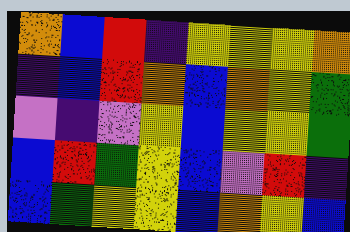[["orange", "blue", "red", "indigo", "yellow", "yellow", "yellow", "orange"], ["indigo", "blue", "red", "orange", "blue", "orange", "yellow", "green"], ["violet", "indigo", "violet", "yellow", "blue", "yellow", "yellow", "green"], ["blue", "red", "green", "yellow", "blue", "violet", "red", "indigo"], ["blue", "green", "yellow", "yellow", "blue", "orange", "yellow", "blue"]]